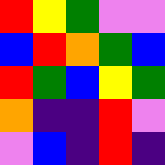[["red", "yellow", "green", "violet", "violet"], ["blue", "red", "orange", "green", "blue"], ["red", "green", "blue", "yellow", "green"], ["orange", "indigo", "indigo", "red", "violet"], ["violet", "blue", "indigo", "red", "indigo"]]